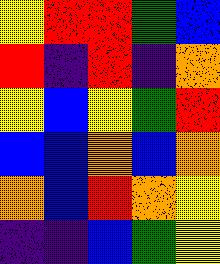[["yellow", "red", "red", "green", "blue"], ["red", "indigo", "red", "indigo", "orange"], ["yellow", "blue", "yellow", "green", "red"], ["blue", "blue", "orange", "blue", "orange"], ["orange", "blue", "red", "orange", "yellow"], ["indigo", "indigo", "blue", "green", "yellow"]]